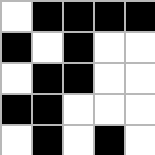[["white", "black", "black", "black", "black"], ["black", "white", "black", "white", "white"], ["white", "black", "black", "white", "white"], ["black", "black", "white", "white", "white"], ["white", "black", "white", "black", "white"]]